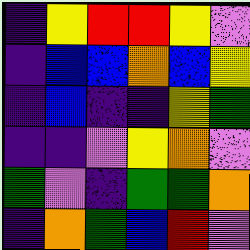[["indigo", "yellow", "red", "red", "yellow", "violet"], ["indigo", "blue", "blue", "orange", "blue", "yellow"], ["indigo", "blue", "indigo", "indigo", "yellow", "green"], ["indigo", "indigo", "violet", "yellow", "orange", "violet"], ["green", "violet", "indigo", "green", "green", "orange"], ["indigo", "orange", "green", "blue", "red", "violet"]]